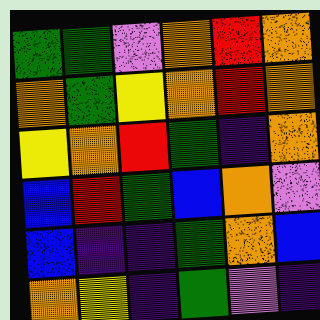[["green", "green", "violet", "orange", "red", "orange"], ["orange", "green", "yellow", "orange", "red", "orange"], ["yellow", "orange", "red", "green", "indigo", "orange"], ["blue", "red", "green", "blue", "orange", "violet"], ["blue", "indigo", "indigo", "green", "orange", "blue"], ["orange", "yellow", "indigo", "green", "violet", "indigo"]]